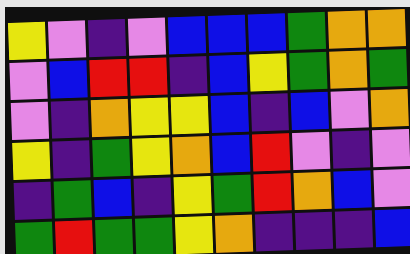[["yellow", "violet", "indigo", "violet", "blue", "blue", "blue", "green", "orange", "orange"], ["violet", "blue", "red", "red", "indigo", "blue", "yellow", "green", "orange", "green"], ["violet", "indigo", "orange", "yellow", "yellow", "blue", "indigo", "blue", "violet", "orange"], ["yellow", "indigo", "green", "yellow", "orange", "blue", "red", "violet", "indigo", "violet"], ["indigo", "green", "blue", "indigo", "yellow", "green", "red", "orange", "blue", "violet"], ["green", "red", "green", "green", "yellow", "orange", "indigo", "indigo", "indigo", "blue"]]